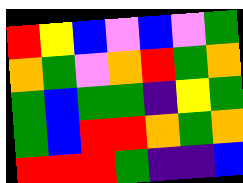[["red", "yellow", "blue", "violet", "blue", "violet", "green"], ["orange", "green", "violet", "orange", "red", "green", "orange"], ["green", "blue", "green", "green", "indigo", "yellow", "green"], ["green", "blue", "red", "red", "orange", "green", "orange"], ["red", "red", "red", "green", "indigo", "indigo", "blue"]]